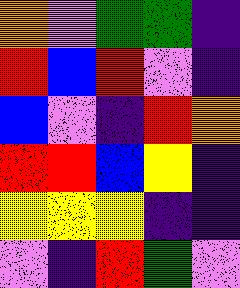[["orange", "violet", "green", "green", "indigo"], ["red", "blue", "red", "violet", "indigo"], ["blue", "violet", "indigo", "red", "orange"], ["red", "red", "blue", "yellow", "indigo"], ["yellow", "yellow", "yellow", "indigo", "indigo"], ["violet", "indigo", "red", "green", "violet"]]